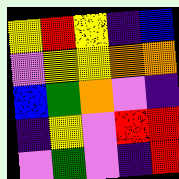[["yellow", "red", "yellow", "indigo", "blue"], ["violet", "yellow", "yellow", "orange", "orange"], ["blue", "green", "orange", "violet", "indigo"], ["indigo", "yellow", "violet", "red", "red"], ["violet", "green", "violet", "indigo", "red"]]